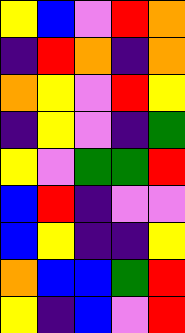[["yellow", "blue", "violet", "red", "orange"], ["indigo", "red", "orange", "indigo", "orange"], ["orange", "yellow", "violet", "red", "yellow"], ["indigo", "yellow", "violet", "indigo", "green"], ["yellow", "violet", "green", "green", "red"], ["blue", "red", "indigo", "violet", "violet"], ["blue", "yellow", "indigo", "indigo", "yellow"], ["orange", "blue", "blue", "green", "red"], ["yellow", "indigo", "blue", "violet", "red"]]